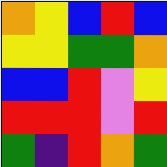[["orange", "yellow", "blue", "red", "blue"], ["yellow", "yellow", "green", "green", "orange"], ["blue", "blue", "red", "violet", "yellow"], ["red", "red", "red", "violet", "red"], ["green", "indigo", "red", "orange", "green"]]